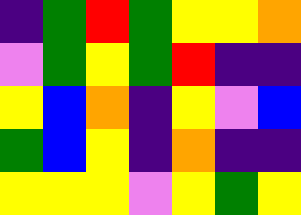[["indigo", "green", "red", "green", "yellow", "yellow", "orange"], ["violet", "green", "yellow", "green", "red", "indigo", "indigo"], ["yellow", "blue", "orange", "indigo", "yellow", "violet", "blue"], ["green", "blue", "yellow", "indigo", "orange", "indigo", "indigo"], ["yellow", "yellow", "yellow", "violet", "yellow", "green", "yellow"]]